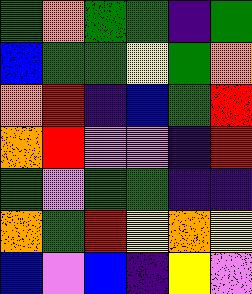[["green", "orange", "green", "green", "indigo", "green"], ["blue", "green", "green", "yellow", "green", "orange"], ["orange", "red", "indigo", "blue", "green", "red"], ["orange", "red", "violet", "violet", "indigo", "red"], ["green", "violet", "green", "green", "indigo", "indigo"], ["orange", "green", "red", "yellow", "orange", "yellow"], ["blue", "violet", "blue", "indigo", "yellow", "violet"]]